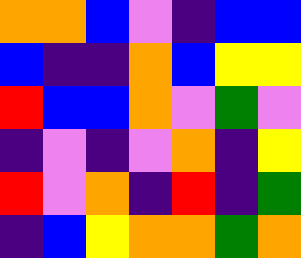[["orange", "orange", "blue", "violet", "indigo", "blue", "blue"], ["blue", "indigo", "indigo", "orange", "blue", "yellow", "yellow"], ["red", "blue", "blue", "orange", "violet", "green", "violet"], ["indigo", "violet", "indigo", "violet", "orange", "indigo", "yellow"], ["red", "violet", "orange", "indigo", "red", "indigo", "green"], ["indigo", "blue", "yellow", "orange", "orange", "green", "orange"]]